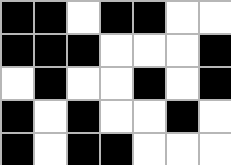[["black", "black", "white", "black", "black", "white", "white"], ["black", "black", "black", "white", "white", "white", "black"], ["white", "black", "white", "white", "black", "white", "black"], ["black", "white", "black", "white", "white", "black", "white"], ["black", "white", "black", "black", "white", "white", "white"]]